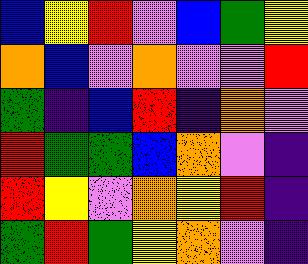[["blue", "yellow", "red", "violet", "blue", "green", "yellow"], ["orange", "blue", "violet", "orange", "violet", "violet", "red"], ["green", "indigo", "blue", "red", "indigo", "orange", "violet"], ["red", "green", "green", "blue", "orange", "violet", "indigo"], ["red", "yellow", "violet", "orange", "yellow", "red", "indigo"], ["green", "red", "green", "yellow", "orange", "violet", "indigo"]]